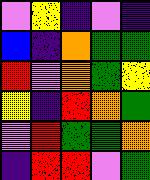[["violet", "yellow", "indigo", "violet", "indigo"], ["blue", "indigo", "orange", "green", "green"], ["red", "violet", "orange", "green", "yellow"], ["yellow", "indigo", "red", "orange", "green"], ["violet", "red", "green", "green", "orange"], ["indigo", "red", "red", "violet", "green"]]